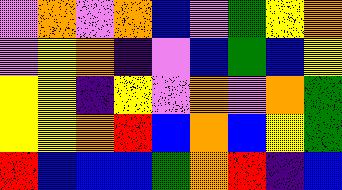[["violet", "orange", "violet", "orange", "blue", "violet", "green", "yellow", "orange"], ["violet", "yellow", "orange", "indigo", "violet", "blue", "green", "blue", "yellow"], ["yellow", "yellow", "indigo", "yellow", "violet", "orange", "violet", "orange", "green"], ["yellow", "yellow", "orange", "red", "blue", "orange", "blue", "yellow", "green"], ["red", "blue", "blue", "blue", "green", "orange", "red", "indigo", "blue"]]